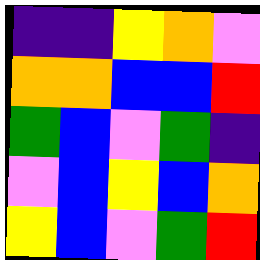[["indigo", "indigo", "yellow", "orange", "violet"], ["orange", "orange", "blue", "blue", "red"], ["green", "blue", "violet", "green", "indigo"], ["violet", "blue", "yellow", "blue", "orange"], ["yellow", "blue", "violet", "green", "red"]]